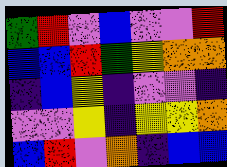[["green", "red", "violet", "blue", "violet", "violet", "red"], ["blue", "blue", "red", "green", "yellow", "orange", "orange"], ["indigo", "blue", "yellow", "indigo", "violet", "violet", "indigo"], ["violet", "violet", "yellow", "indigo", "yellow", "yellow", "orange"], ["blue", "red", "violet", "orange", "indigo", "blue", "blue"]]